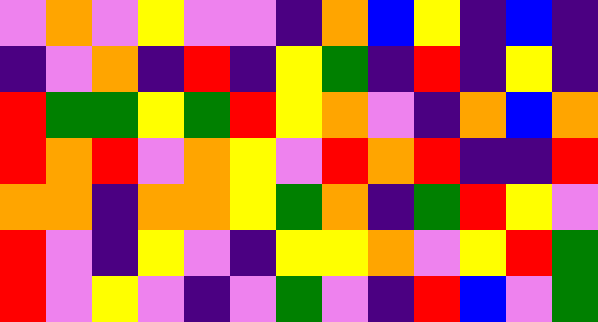[["violet", "orange", "violet", "yellow", "violet", "violet", "indigo", "orange", "blue", "yellow", "indigo", "blue", "indigo"], ["indigo", "violet", "orange", "indigo", "red", "indigo", "yellow", "green", "indigo", "red", "indigo", "yellow", "indigo"], ["red", "green", "green", "yellow", "green", "red", "yellow", "orange", "violet", "indigo", "orange", "blue", "orange"], ["red", "orange", "red", "violet", "orange", "yellow", "violet", "red", "orange", "red", "indigo", "indigo", "red"], ["orange", "orange", "indigo", "orange", "orange", "yellow", "green", "orange", "indigo", "green", "red", "yellow", "violet"], ["red", "violet", "indigo", "yellow", "violet", "indigo", "yellow", "yellow", "orange", "violet", "yellow", "red", "green"], ["red", "violet", "yellow", "violet", "indigo", "violet", "green", "violet", "indigo", "red", "blue", "violet", "green"]]